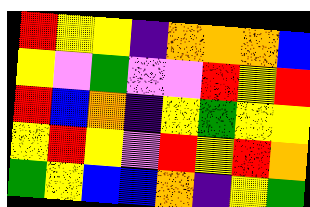[["red", "yellow", "yellow", "indigo", "orange", "orange", "orange", "blue"], ["yellow", "violet", "green", "violet", "violet", "red", "yellow", "red"], ["red", "blue", "orange", "indigo", "yellow", "green", "yellow", "yellow"], ["yellow", "red", "yellow", "violet", "red", "yellow", "red", "orange"], ["green", "yellow", "blue", "blue", "orange", "indigo", "yellow", "green"]]